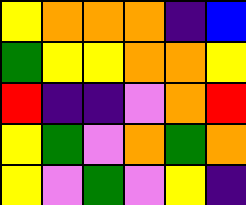[["yellow", "orange", "orange", "orange", "indigo", "blue"], ["green", "yellow", "yellow", "orange", "orange", "yellow"], ["red", "indigo", "indigo", "violet", "orange", "red"], ["yellow", "green", "violet", "orange", "green", "orange"], ["yellow", "violet", "green", "violet", "yellow", "indigo"]]